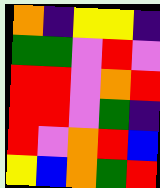[["orange", "indigo", "yellow", "yellow", "indigo"], ["green", "green", "violet", "red", "violet"], ["red", "red", "violet", "orange", "red"], ["red", "red", "violet", "green", "indigo"], ["red", "violet", "orange", "red", "blue"], ["yellow", "blue", "orange", "green", "red"]]